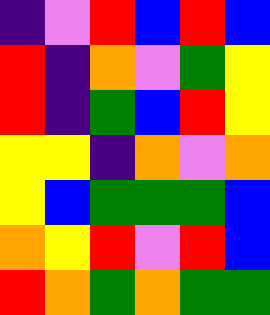[["indigo", "violet", "red", "blue", "red", "blue"], ["red", "indigo", "orange", "violet", "green", "yellow"], ["red", "indigo", "green", "blue", "red", "yellow"], ["yellow", "yellow", "indigo", "orange", "violet", "orange"], ["yellow", "blue", "green", "green", "green", "blue"], ["orange", "yellow", "red", "violet", "red", "blue"], ["red", "orange", "green", "orange", "green", "green"]]